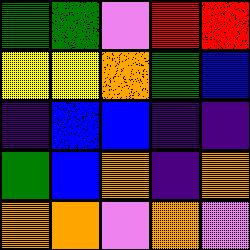[["green", "green", "violet", "red", "red"], ["yellow", "yellow", "orange", "green", "blue"], ["indigo", "blue", "blue", "indigo", "indigo"], ["green", "blue", "orange", "indigo", "orange"], ["orange", "orange", "violet", "orange", "violet"]]